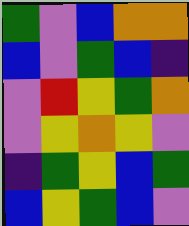[["green", "violet", "blue", "orange", "orange"], ["blue", "violet", "green", "blue", "indigo"], ["violet", "red", "yellow", "green", "orange"], ["violet", "yellow", "orange", "yellow", "violet"], ["indigo", "green", "yellow", "blue", "green"], ["blue", "yellow", "green", "blue", "violet"]]